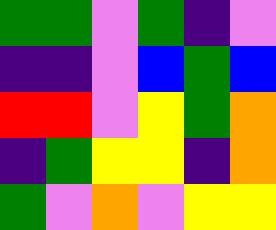[["green", "green", "violet", "green", "indigo", "violet"], ["indigo", "indigo", "violet", "blue", "green", "blue"], ["red", "red", "violet", "yellow", "green", "orange"], ["indigo", "green", "yellow", "yellow", "indigo", "orange"], ["green", "violet", "orange", "violet", "yellow", "yellow"]]